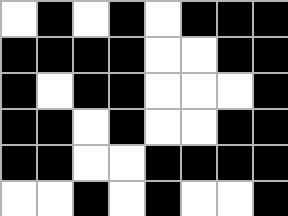[["white", "black", "white", "black", "white", "black", "black", "black"], ["black", "black", "black", "black", "white", "white", "black", "black"], ["black", "white", "black", "black", "white", "white", "white", "black"], ["black", "black", "white", "black", "white", "white", "black", "black"], ["black", "black", "white", "white", "black", "black", "black", "black"], ["white", "white", "black", "white", "black", "white", "white", "black"]]